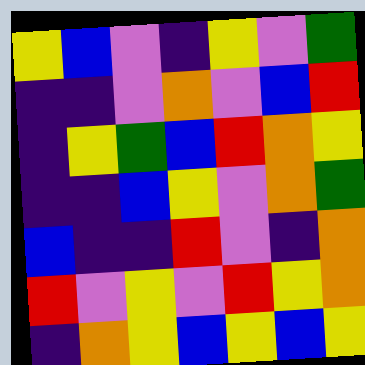[["yellow", "blue", "violet", "indigo", "yellow", "violet", "green"], ["indigo", "indigo", "violet", "orange", "violet", "blue", "red"], ["indigo", "yellow", "green", "blue", "red", "orange", "yellow"], ["indigo", "indigo", "blue", "yellow", "violet", "orange", "green"], ["blue", "indigo", "indigo", "red", "violet", "indigo", "orange"], ["red", "violet", "yellow", "violet", "red", "yellow", "orange"], ["indigo", "orange", "yellow", "blue", "yellow", "blue", "yellow"]]